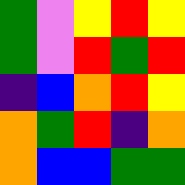[["green", "violet", "yellow", "red", "yellow"], ["green", "violet", "red", "green", "red"], ["indigo", "blue", "orange", "red", "yellow"], ["orange", "green", "red", "indigo", "orange"], ["orange", "blue", "blue", "green", "green"]]